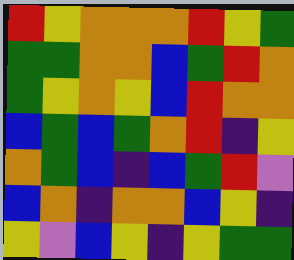[["red", "yellow", "orange", "orange", "orange", "red", "yellow", "green"], ["green", "green", "orange", "orange", "blue", "green", "red", "orange"], ["green", "yellow", "orange", "yellow", "blue", "red", "orange", "orange"], ["blue", "green", "blue", "green", "orange", "red", "indigo", "yellow"], ["orange", "green", "blue", "indigo", "blue", "green", "red", "violet"], ["blue", "orange", "indigo", "orange", "orange", "blue", "yellow", "indigo"], ["yellow", "violet", "blue", "yellow", "indigo", "yellow", "green", "green"]]